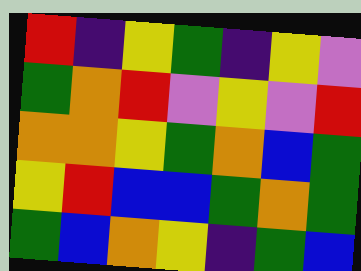[["red", "indigo", "yellow", "green", "indigo", "yellow", "violet"], ["green", "orange", "red", "violet", "yellow", "violet", "red"], ["orange", "orange", "yellow", "green", "orange", "blue", "green"], ["yellow", "red", "blue", "blue", "green", "orange", "green"], ["green", "blue", "orange", "yellow", "indigo", "green", "blue"]]